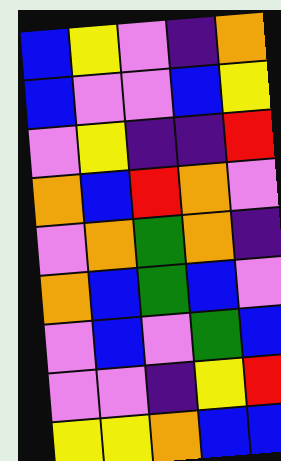[["blue", "yellow", "violet", "indigo", "orange"], ["blue", "violet", "violet", "blue", "yellow"], ["violet", "yellow", "indigo", "indigo", "red"], ["orange", "blue", "red", "orange", "violet"], ["violet", "orange", "green", "orange", "indigo"], ["orange", "blue", "green", "blue", "violet"], ["violet", "blue", "violet", "green", "blue"], ["violet", "violet", "indigo", "yellow", "red"], ["yellow", "yellow", "orange", "blue", "blue"]]